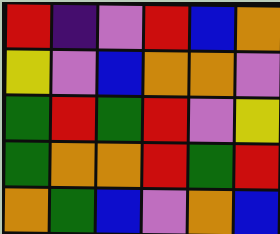[["red", "indigo", "violet", "red", "blue", "orange"], ["yellow", "violet", "blue", "orange", "orange", "violet"], ["green", "red", "green", "red", "violet", "yellow"], ["green", "orange", "orange", "red", "green", "red"], ["orange", "green", "blue", "violet", "orange", "blue"]]